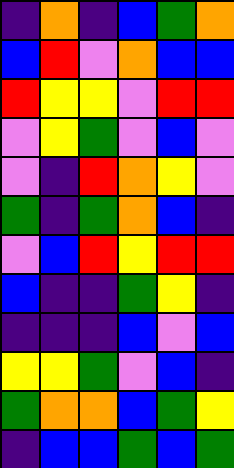[["indigo", "orange", "indigo", "blue", "green", "orange"], ["blue", "red", "violet", "orange", "blue", "blue"], ["red", "yellow", "yellow", "violet", "red", "red"], ["violet", "yellow", "green", "violet", "blue", "violet"], ["violet", "indigo", "red", "orange", "yellow", "violet"], ["green", "indigo", "green", "orange", "blue", "indigo"], ["violet", "blue", "red", "yellow", "red", "red"], ["blue", "indigo", "indigo", "green", "yellow", "indigo"], ["indigo", "indigo", "indigo", "blue", "violet", "blue"], ["yellow", "yellow", "green", "violet", "blue", "indigo"], ["green", "orange", "orange", "blue", "green", "yellow"], ["indigo", "blue", "blue", "green", "blue", "green"]]